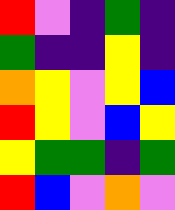[["red", "violet", "indigo", "green", "indigo"], ["green", "indigo", "indigo", "yellow", "indigo"], ["orange", "yellow", "violet", "yellow", "blue"], ["red", "yellow", "violet", "blue", "yellow"], ["yellow", "green", "green", "indigo", "green"], ["red", "blue", "violet", "orange", "violet"]]